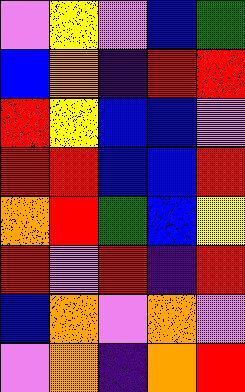[["violet", "yellow", "violet", "blue", "green"], ["blue", "orange", "indigo", "red", "red"], ["red", "yellow", "blue", "blue", "violet"], ["red", "red", "blue", "blue", "red"], ["orange", "red", "green", "blue", "yellow"], ["red", "violet", "red", "indigo", "red"], ["blue", "orange", "violet", "orange", "violet"], ["violet", "orange", "indigo", "orange", "red"]]